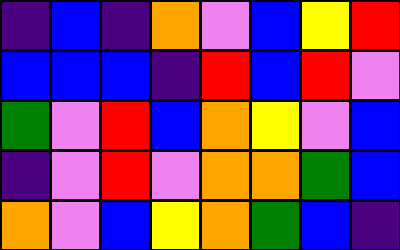[["indigo", "blue", "indigo", "orange", "violet", "blue", "yellow", "red"], ["blue", "blue", "blue", "indigo", "red", "blue", "red", "violet"], ["green", "violet", "red", "blue", "orange", "yellow", "violet", "blue"], ["indigo", "violet", "red", "violet", "orange", "orange", "green", "blue"], ["orange", "violet", "blue", "yellow", "orange", "green", "blue", "indigo"]]